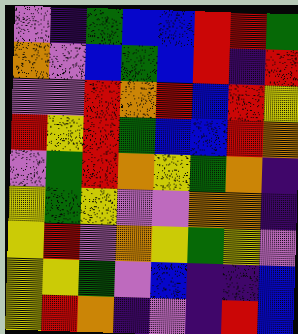[["violet", "indigo", "green", "blue", "blue", "red", "red", "green"], ["orange", "violet", "blue", "green", "blue", "red", "indigo", "red"], ["violet", "violet", "red", "orange", "red", "blue", "red", "yellow"], ["red", "yellow", "red", "green", "blue", "blue", "red", "orange"], ["violet", "green", "red", "orange", "yellow", "green", "orange", "indigo"], ["yellow", "green", "yellow", "violet", "violet", "orange", "orange", "indigo"], ["yellow", "red", "violet", "orange", "yellow", "green", "yellow", "violet"], ["yellow", "yellow", "green", "violet", "blue", "indigo", "indigo", "blue"], ["yellow", "red", "orange", "indigo", "violet", "indigo", "red", "blue"]]